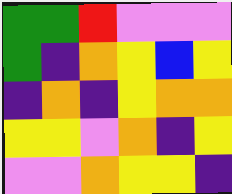[["green", "green", "red", "violet", "violet", "violet"], ["green", "indigo", "orange", "yellow", "blue", "yellow"], ["indigo", "orange", "indigo", "yellow", "orange", "orange"], ["yellow", "yellow", "violet", "orange", "indigo", "yellow"], ["violet", "violet", "orange", "yellow", "yellow", "indigo"]]